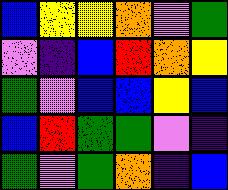[["blue", "yellow", "yellow", "orange", "violet", "green"], ["violet", "indigo", "blue", "red", "orange", "yellow"], ["green", "violet", "blue", "blue", "yellow", "blue"], ["blue", "red", "green", "green", "violet", "indigo"], ["green", "violet", "green", "orange", "indigo", "blue"]]